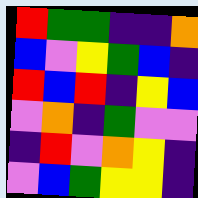[["red", "green", "green", "indigo", "indigo", "orange"], ["blue", "violet", "yellow", "green", "blue", "indigo"], ["red", "blue", "red", "indigo", "yellow", "blue"], ["violet", "orange", "indigo", "green", "violet", "violet"], ["indigo", "red", "violet", "orange", "yellow", "indigo"], ["violet", "blue", "green", "yellow", "yellow", "indigo"]]